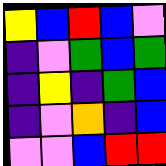[["yellow", "blue", "red", "blue", "violet"], ["indigo", "violet", "green", "blue", "green"], ["indigo", "yellow", "indigo", "green", "blue"], ["indigo", "violet", "orange", "indigo", "blue"], ["violet", "violet", "blue", "red", "red"]]